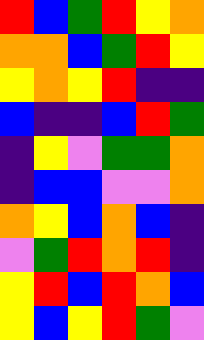[["red", "blue", "green", "red", "yellow", "orange"], ["orange", "orange", "blue", "green", "red", "yellow"], ["yellow", "orange", "yellow", "red", "indigo", "indigo"], ["blue", "indigo", "indigo", "blue", "red", "green"], ["indigo", "yellow", "violet", "green", "green", "orange"], ["indigo", "blue", "blue", "violet", "violet", "orange"], ["orange", "yellow", "blue", "orange", "blue", "indigo"], ["violet", "green", "red", "orange", "red", "indigo"], ["yellow", "red", "blue", "red", "orange", "blue"], ["yellow", "blue", "yellow", "red", "green", "violet"]]